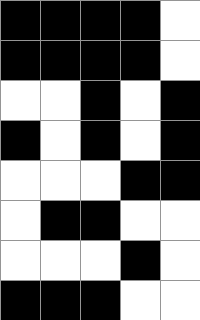[["black", "black", "black", "black", "white"], ["black", "black", "black", "black", "white"], ["white", "white", "black", "white", "black"], ["black", "white", "black", "white", "black"], ["white", "white", "white", "black", "black"], ["white", "black", "black", "white", "white"], ["white", "white", "white", "black", "white"], ["black", "black", "black", "white", "white"]]